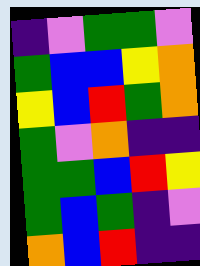[["indigo", "violet", "green", "green", "violet"], ["green", "blue", "blue", "yellow", "orange"], ["yellow", "blue", "red", "green", "orange"], ["green", "violet", "orange", "indigo", "indigo"], ["green", "green", "blue", "red", "yellow"], ["green", "blue", "green", "indigo", "violet"], ["orange", "blue", "red", "indigo", "indigo"]]